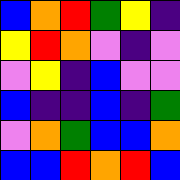[["blue", "orange", "red", "green", "yellow", "indigo"], ["yellow", "red", "orange", "violet", "indigo", "violet"], ["violet", "yellow", "indigo", "blue", "violet", "violet"], ["blue", "indigo", "indigo", "blue", "indigo", "green"], ["violet", "orange", "green", "blue", "blue", "orange"], ["blue", "blue", "red", "orange", "red", "blue"]]